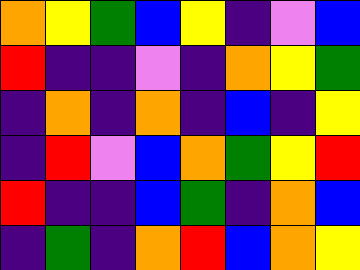[["orange", "yellow", "green", "blue", "yellow", "indigo", "violet", "blue"], ["red", "indigo", "indigo", "violet", "indigo", "orange", "yellow", "green"], ["indigo", "orange", "indigo", "orange", "indigo", "blue", "indigo", "yellow"], ["indigo", "red", "violet", "blue", "orange", "green", "yellow", "red"], ["red", "indigo", "indigo", "blue", "green", "indigo", "orange", "blue"], ["indigo", "green", "indigo", "orange", "red", "blue", "orange", "yellow"]]